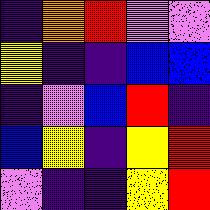[["indigo", "orange", "red", "violet", "violet"], ["yellow", "indigo", "indigo", "blue", "blue"], ["indigo", "violet", "blue", "red", "indigo"], ["blue", "yellow", "indigo", "yellow", "red"], ["violet", "indigo", "indigo", "yellow", "red"]]